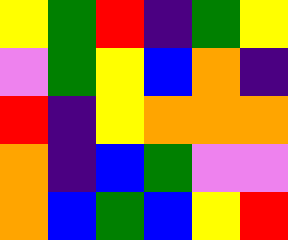[["yellow", "green", "red", "indigo", "green", "yellow"], ["violet", "green", "yellow", "blue", "orange", "indigo"], ["red", "indigo", "yellow", "orange", "orange", "orange"], ["orange", "indigo", "blue", "green", "violet", "violet"], ["orange", "blue", "green", "blue", "yellow", "red"]]